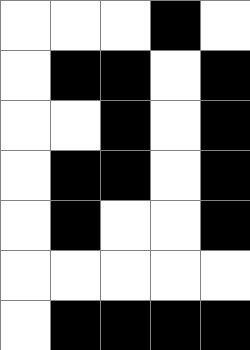[["white", "white", "white", "black", "white"], ["white", "black", "black", "white", "black"], ["white", "white", "black", "white", "black"], ["white", "black", "black", "white", "black"], ["white", "black", "white", "white", "black"], ["white", "white", "white", "white", "white"], ["white", "black", "black", "black", "black"]]